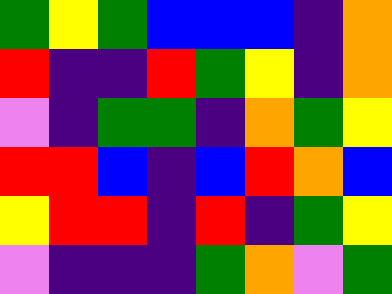[["green", "yellow", "green", "blue", "blue", "blue", "indigo", "orange"], ["red", "indigo", "indigo", "red", "green", "yellow", "indigo", "orange"], ["violet", "indigo", "green", "green", "indigo", "orange", "green", "yellow"], ["red", "red", "blue", "indigo", "blue", "red", "orange", "blue"], ["yellow", "red", "red", "indigo", "red", "indigo", "green", "yellow"], ["violet", "indigo", "indigo", "indigo", "green", "orange", "violet", "green"]]